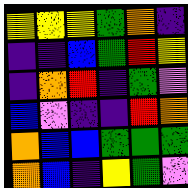[["yellow", "yellow", "yellow", "green", "orange", "indigo"], ["indigo", "indigo", "blue", "green", "red", "yellow"], ["indigo", "orange", "red", "indigo", "green", "violet"], ["blue", "violet", "indigo", "indigo", "red", "orange"], ["orange", "blue", "blue", "green", "green", "green"], ["orange", "blue", "indigo", "yellow", "green", "violet"]]